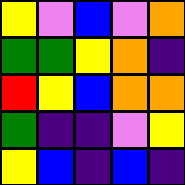[["yellow", "violet", "blue", "violet", "orange"], ["green", "green", "yellow", "orange", "indigo"], ["red", "yellow", "blue", "orange", "orange"], ["green", "indigo", "indigo", "violet", "yellow"], ["yellow", "blue", "indigo", "blue", "indigo"]]